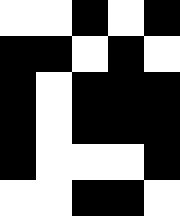[["white", "white", "black", "white", "black"], ["black", "black", "white", "black", "white"], ["black", "white", "black", "black", "black"], ["black", "white", "black", "black", "black"], ["black", "white", "white", "white", "black"], ["white", "white", "black", "black", "white"]]